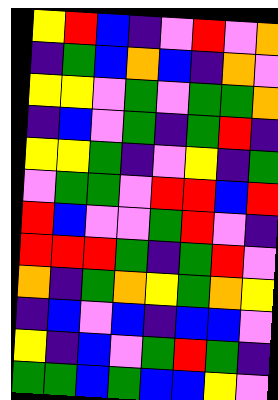[["yellow", "red", "blue", "indigo", "violet", "red", "violet", "orange"], ["indigo", "green", "blue", "orange", "blue", "indigo", "orange", "violet"], ["yellow", "yellow", "violet", "green", "violet", "green", "green", "orange"], ["indigo", "blue", "violet", "green", "indigo", "green", "red", "indigo"], ["yellow", "yellow", "green", "indigo", "violet", "yellow", "indigo", "green"], ["violet", "green", "green", "violet", "red", "red", "blue", "red"], ["red", "blue", "violet", "violet", "green", "red", "violet", "indigo"], ["red", "red", "red", "green", "indigo", "green", "red", "violet"], ["orange", "indigo", "green", "orange", "yellow", "green", "orange", "yellow"], ["indigo", "blue", "violet", "blue", "indigo", "blue", "blue", "violet"], ["yellow", "indigo", "blue", "violet", "green", "red", "green", "indigo"], ["green", "green", "blue", "green", "blue", "blue", "yellow", "violet"]]